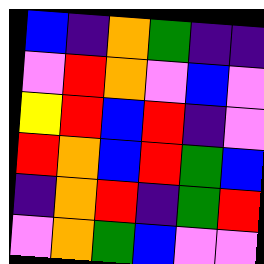[["blue", "indigo", "orange", "green", "indigo", "indigo"], ["violet", "red", "orange", "violet", "blue", "violet"], ["yellow", "red", "blue", "red", "indigo", "violet"], ["red", "orange", "blue", "red", "green", "blue"], ["indigo", "orange", "red", "indigo", "green", "red"], ["violet", "orange", "green", "blue", "violet", "violet"]]